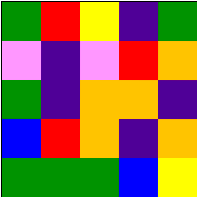[["green", "red", "yellow", "indigo", "green"], ["violet", "indigo", "violet", "red", "orange"], ["green", "indigo", "orange", "orange", "indigo"], ["blue", "red", "orange", "indigo", "orange"], ["green", "green", "green", "blue", "yellow"]]